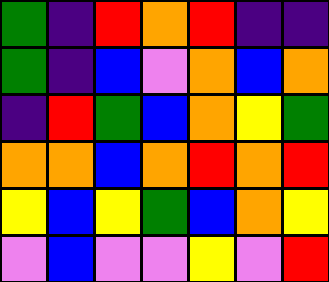[["green", "indigo", "red", "orange", "red", "indigo", "indigo"], ["green", "indigo", "blue", "violet", "orange", "blue", "orange"], ["indigo", "red", "green", "blue", "orange", "yellow", "green"], ["orange", "orange", "blue", "orange", "red", "orange", "red"], ["yellow", "blue", "yellow", "green", "blue", "orange", "yellow"], ["violet", "blue", "violet", "violet", "yellow", "violet", "red"]]